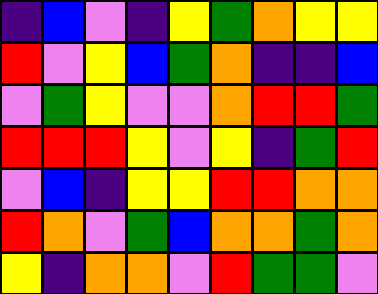[["indigo", "blue", "violet", "indigo", "yellow", "green", "orange", "yellow", "yellow"], ["red", "violet", "yellow", "blue", "green", "orange", "indigo", "indigo", "blue"], ["violet", "green", "yellow", "violet", "violet", "orange", "red", "red", "green"], ["red", "red", "red", "yellow", "violet", "yellow", "indigo", "green", "red"], ["violet", "blue", "indigo", "yellow", "yellow", "red", "red", "orange", "orange"], ["red", "orange", "violet", "green", "blue", "orange", "orange", "green", "orange"], ["yellow", "indigo", "orange", "orange", "violet", "red", "green", "green", "violet"]]